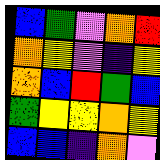[["blue", "green", "violet", "orange", "red"], ["orange", "yellow", "violet", "indigo", "yellow"], ["orange", "blue", "red", "green", "blue"], ["green", "yellow", "yellow", "orange", "yellow"], ["blue", "blue", "indigo", "orange", "violet"]]